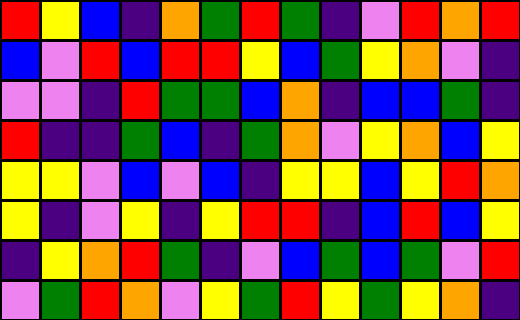[["red", "yellow", "blue", "indigo", "orange", "green", "red", "green", "indigo", "violet", "red", "orange", "red"], ["blue", "violet", "red", "blue", "red", "red", "yellow", "blue", "green", "yellow", "orange", "violet", "indigo"], ["violet", "violet", "indigo", "red", "green", "green", "blue", "orange", "indigo", "blue", "blue", "green", "indigo"], ["red", "indigo", "indigo", "green", "blue", "indigo", "green", "orange", "violet", "yellow", "orange", "blue", "yellow"], ["yellow", "yellow", "violet", "blue", "violet", "blue", "indigo", "yellow", "yellow", "blue", "yellow", "red", "orange"], ["yellow", "indigo", "violet", "yellow", "indigo", "yellow", "red", "red", "indigo", "blue", "red", "blue", "yellow"], ["indigo", "yellow", "orange", "red", "green", "indigo", "violet", "blue", "green", "blue", "green", "violet", "red"], ["violet", "green", "red", "orange", "violet", "yellow", "green", "red", "yellow", "green", "yellow", "orange", "indigo"]]